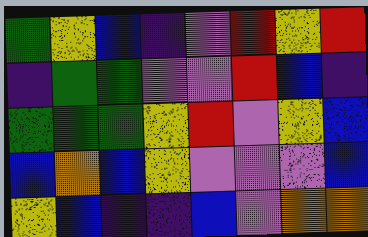[["green", "yellow", "blue", "indigo", "violet", "red", "yellow", "red"], ["indigo", "green", "green", "violet", "violet", "red", "blue", "indigo"], ["green", "green", "green", "yellow", "red", "violet", "yellow", "blue"], ["blue", "orange", "blue", "yellow", "violet", "violet", "violet", "blue"], ["yellow", "blue", "indigo", "indigo", "blue", "violet", "orange", "orange"]]